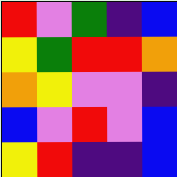[["red", "violet", "green", "indigo", "blue"], ["yellow", "green", "red", "red", "orange"], ["orange", "yellow", "violet", "violet", "indigo"], ["blue", "violet", "red", "violet", "blue"], ["yellow", "red", "indigo", "indigo", "blue"]]